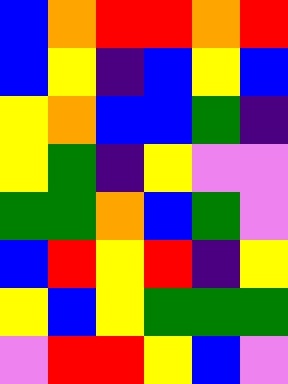[["blue", "orange", "red", "red", "orange", "red"], ["blue", "yellow", "indigo", "blue", "yellow", "blue"], ["yellow", "orange", "blue", "blue", "green", "indigo"], ["yellow", "green", "indigo", "yellow", "violet", "violet"], ["green", "green", "orange", "blue", "green", "violet"], ["blue", "red", "yellow", "red", "indigo", "yellow"], ["yellow", "blue", "yellow", "green", "green", "green"], ["violet", "red", "red", "yellow", "blue", "violet"]]